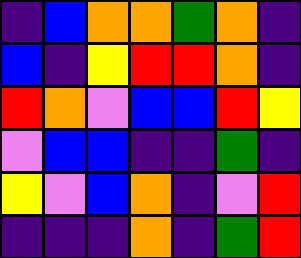[["indigo", "blue", "orange", "orange", "green", "orange", "indigo"], ["blue", "indigo", "yellow", "red", "red", "orange", "indigo"], ["red", "orange", "violet", "blue", "blue", "red", "yellow"], ["violet", "blue", "blue", "indigo", "indigo", "green", "indigo"], ["yellow", "violet", "blue", "orange", "indigo", "violet", "red"], ["indigo", "indigo", "indigo", "orange", "indigo", "green", "red"]]